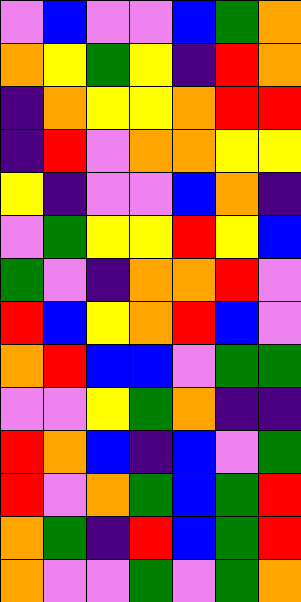[["violet", "blue", "violet", "violet", "blue", "green", "orange"], ["orange", "yellow", "green", "yellow", "indigo", "red", "orange"], ["indigo", "orange", "yellow", "yellow", "orange", "red", "red"], ["indigo", "red", "violet", "orange", "orange", "yellow", "yellow"], ["yellow", "indigo", "violet", "violet", "blue", "orange", "indigo"], ["violet", "green", "yellow", "yellow", "red", "yellow", "blue"], ["green", "violet", "indigo", "orange", "orange", "red", "violet"], ["red", "blue", "yellow", "orange", "red", "blue", "violet"], ["orange", "red", "blue", "blue", "violet", "green", "green"], ["violet", "violet", "yellow", "green", "orange", "indigo", "indigo"], ["red", "orange", "blue", "indigo", "blue", "violet", "green"], ["red", "violet", "orange", "green", "blue", "green", "red"], ["orange", "green", "indigo", "red", "blue", "green", "red"], ["orange", "violet", "violet", "green", "violet", "green", "orange"]]